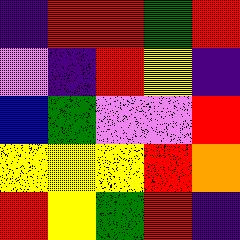[["indigo", "red", "red", "green", "red"], ["violet", "indigo", "red", "yellow", "indigo"], ["blue", "green", "violet", "violet", "red"], ["yellow", "yellow", "yellow", "red", "orange"], ["red", "yellow", "green", "red", "indigo"]]